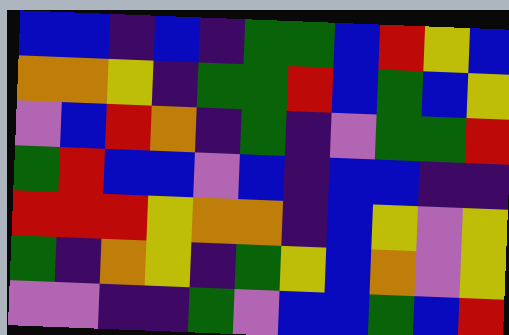[["blue", "blue", "indigo", "blue", "indigo", "green", "green", "blue", "red", "yellow", "blue"], ["orange", "orange", "yellow", "indigo", "green", "green", "red", "blue", "green", "blue", "yellow"], ["violet", "blue", "red", "orange", "indigo", "green", "indigo", "violet", "green", "green", "red"], ["green", "red", "blue", "blue", "violet", "blue", "indigo", "blue", "blue", "indigo", "indigo"], ["red", "red", "red", "yellow", "orange", "orange", "indigo", "blue", "yellow", "violet", "yellow"], ["green", "indigo", "orange", "yellow", "indigo", "green", "yellow", "blue", "orange", "violet", "yellow"], ["violet", "violet", "indigo", "indigo", "green", "violet", "blue", "blue", "green", "blue", "red"]]